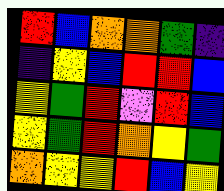[["red", "blue", "orange", "orange", "green", "indigo"], ["indigo", "yellow", "blue", "red", "red", "blue"], ["yellow", "green", "red", "violet", "red", "blue"], ["yellow", "green", "red", "orange", "yellow", "green"], ["orange", "yellow", "yellow", "red", "blue", "yellow"]]